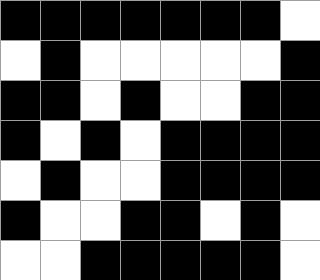[["black", "black", "black", "black", "black", "black", "black", "white"], ["white", "black", "white", "white", "white", "white", "white", "black"], ["black", "black", "white", "black", "white", "white", "black", "black"], ["black", "white", "black", "white", "black", "black", "black", "black"], ["white", "black", "white", "white", "black", "black", "black", "black"], ["black", "white", "white", "black", "black", "white", "black", "white"], ["white", "white", "black", "black", "black", "black", "black", "white"]]